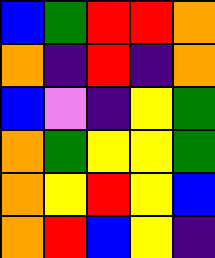[["blue", "green", "red", "red", "orange"], ["orange", "indigo", "red", "indigo", "orange"], ["blue", "violet", "indigo", "yellow", "green"], ["orange", "green", "yellow", "yellow", "green"], ["orange", "yellow", "red", "yellow", "blue"], ["orange", "red", "blue", "yellow", "indigo"]]